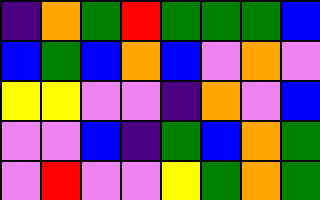[["indigo", "orange", "green", "red", "green", "green", "green", "blue"], ["blue", "green", "blue", "orange", "blue", "violet", "orange", "violet"], ["yellow", "yellow", "violet", "violet", "indigo", "orange", "violet", "blue"], ["violet", "violet", "blue", "indigo", "green", "blue", "orange", "green"], ["violet", "red", "violet", "violet", "yellow", "green", "orange", "green"]]